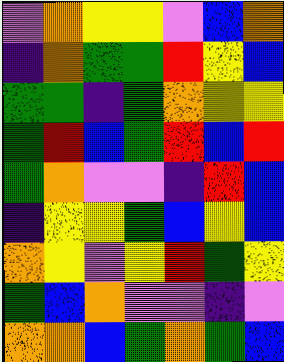[["violet", "orange", "yellow", "yellow", "violet", "blue", "orange"], ["indigo", "orange", "green", "green", "red", "yellow", "blue"], ["green", "green", "indigo", "green", "orange", "yellow", "yellow"], ["green", "red", "blue", "green", "red", "blue", "red"], ["green", "orange", "violet", "violet", "indigo", "red", "blue"], ["indigo", "yellow", "yellow", "green", "blue", "yellow", "blue"], ["orange", "yellow", "violet", "yellow", "red", "green", "yellow"], ["green", "blue", "orange", "violet", "violet", "indigo", "violet"], ["orange", "orange", "blue", "green", "orange", "green", "blue"]]